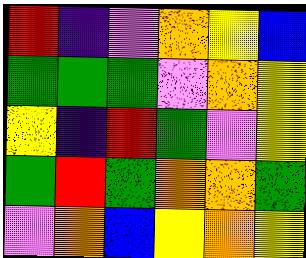[["red", "indigo", "violet", "orange", "yellow", "blue"], ["green", "green", "green", "violet", "orange", "yellow"], ["yellow", "indigo", "red", "green", "violet", "yellow"], ["green", "red", "green", "orange", "orange", "green"], ["violet", "orange", "blue", "yellow", "orange", "yellow"]]